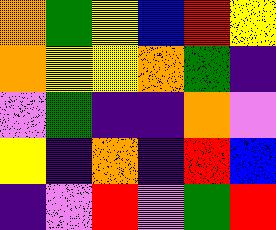[["orange", "green", "yellow", "blue", "red", "yellow"], ["orange", "yellow", "yellow", "orange", "green", "indigo"], ["violet", "green", "indigo", "indigo", "orange", "violet"], ["yellow", "indigo", "orange", "indigo", "red", "blue"], ["indigo", "violet", "red", "violet", "green", "red"]]